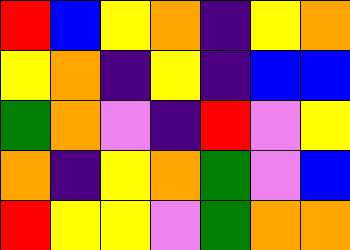[["red", "blue", "yellow", "orange", "indigo", "yellow", "orange"], ["yellow", "orange", "indigo", "yellow", "indigo", "blue", "blue"], ["green", "orange", "violet", "indigo", "red", "violet", "yellow"], ["orange", "indigo", "yellow", "orange", "green", "violet", "blue"], ["red", "yellow", "yellow", "violet", "green", "orange", "orange"]]